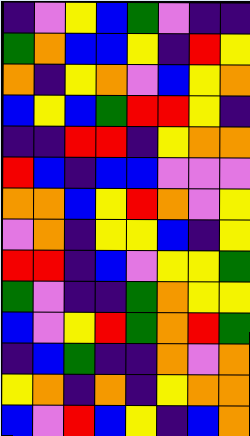[["indigo", "violet", "yellow", "blue", "green", "violet", "indigo", "indigo"], ["green", "orange", "blue", "blue", "yellow", "indigo", "red", "yellow"], ["orange", "indigo", "yellow", "orange", "violet", "blue", "yellow", "orange"], ["blue", "yellow", "blue", "green", "red", "red", "yellow", "indigo"], ["indigo", "indigo", "red", "red", "indigo", "yellow", "orange", "orange"], ["red", "blue", "indigo", "blue", "blue", "violet", "violet", "violet"], ["orange", "orange", "blue", "yellow", "red", "orange", "violet", "yellow"], ["violet", "orange", "indigo", "yellow", "yellow", "blue", "indigo", "yellow"], ["red", "red", "indigo", "blue", "violet", "yellow", "yellow", "green"], ["green", "violet", "indigo", "indigo", "green", "orange", "yellow", "yellow"], ["blue", "violet", "yellow", "red", "green", "orange", "red", "green"], ["indigo", "blue", "green", "indigo", "indigo", "orange", "violet", "orange"], ["yellow", "orange", "indigo", "orange", "indigo", "yellow", "orange", "orange"], ["blue", "violet", "red", "blue", "yellow", "indigo", "blue", "orange"]]